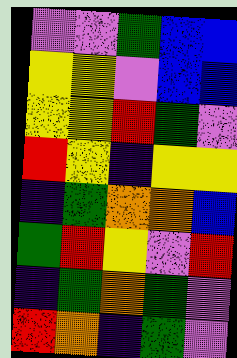[["violet", "violet", "green", "blue", "blue"], ["yellow", "yellow", "violet", "blue", "blue"], ["yellow", "yellow", "red", "green", "violet"], ["red", "yellow", "indigo", "yellow", "yellow"], ["indigo", "green", "orange", "orange", "blue"], ["green", "red", "yellow", "violet", "red"], ["indigo", "green", "orange", "green", "violet"], ["red", "orange", "indigo", "green", "violet"]]